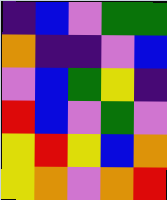[["indigo", "blue", "violet", "green", "green"], ["orange", "indigo", "indigo", "violet", "blue"], ["violet", "blue", "green", "yellow", "indigo"], ["red", "blue", "violet", "green", "violet"], ["yellow", "red", "yellow", "blue", "orange"], ["yellow", "orange", "violet", "orange", "red"]]